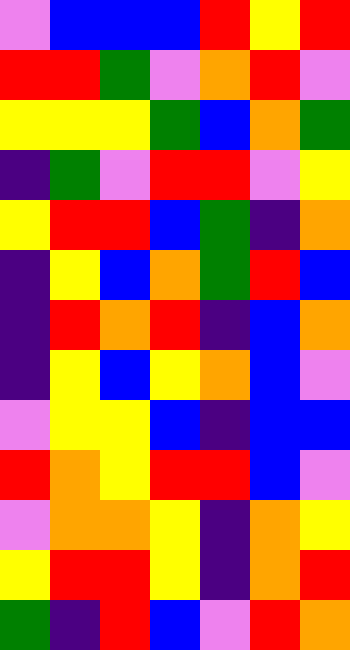[["violet", "blue", "blue", "blue", "red", "yellow", "red"], ["red", "red", "green", "violet", "orange", "red", "violet"], ["yellow", "yellow", "yellow", "green", "blue", "orange", "green"], ["indigo", "green", "violet", "red", "red", "violet", "yellow"], ["yellow", "red", "red", "blue", "green", "indigo", "orange"], ["indigo", "yellow", "blue", "orange", "green", "red", "blue"], ["indigo", "red", "orange", "red", "indigo", "blue", "orange"], ["indigo", "yellow", "blue", "yellow", "orange", "blue", "violet"], ["violet", "yellow", "yellow", "blue", "indigo", "blue", "blue"], ["red", "orange", "yellow", "red", "red", "blue", "violet"], ["violet", "orange", "orange", "yellow", "indigo", "orange", "yellow"], ["yellow", "red", "red", "yellow", "indigo", "orange", "red"], ["green", "indigo", "red", "blue", "violet", "red", "orange"]]